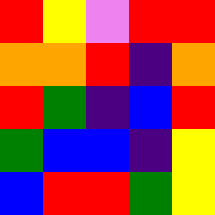[["red", "yellow", "violet", "red", "red"], ["orange", "orange", "red", "indigo", "orange"], ["red", "green", "indigo", "blue", "red"], ["green", "blue", "blue", "indigo", "yellow"], ["blue", "red", "red", "green", "yellow"]]